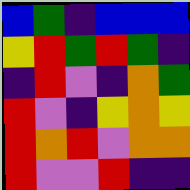[["blue", "green", "indigo", "blue", "blue", "blue"], ["yellow", "red", "green", "red", "green", "indigo"], ["indigo", "red", "violet", "indigo", "orange", "green"], ["red", "violet", "indigo", "yellow", "orange", "yellow"], ["red", "orange", "red", "violet", "orange", "orange"], ["red", "violet", "violet", "red", "indigo", "indigo"]]